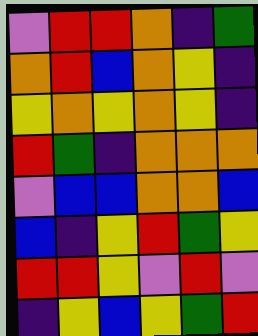[["violet", "red", "red", "orange", "indigo", "green"], ["orange", "red", "blue", "orange", "yellow", "indigo"], ["yellow", "orange", "yellow", "orange", "yellow", "indigo"], ["red", "green", "indigo", "orange", "orange", "orange"], ["violet", "blue", "blue", "orange", "orange", "blue"], ["blue", "indigo", "yellow", "red", "green", "yellow"], ["red", "red", "yellow", "violet", "red", "violet"], ["indigo", "yellow", "blue", "yellow", "green", "red"]]